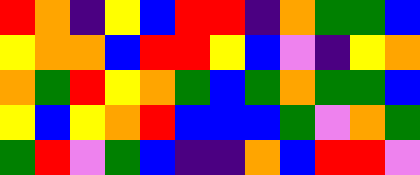[["red", "orange", "indigo", "yellow", "blue", "red", "red", "indigo", "orange", "green", "green", "blue"], ["yellow", "orange", "orange", "blue", "red", "red", "yellow", "blue", "violet", "indigo", "yellow", "orange"], ["orange", "green", "red", "yellow", "orange", "green", "blue", "green", "orange", "green", "green", "blue"], ["yellow", "blue", "yellow", "orange", "red", "blue", "blue", "blue", "green", "violet", "orange", "green"], ["green", "red", "violet", "green", "blue", "indigo", "indigo", "orange", "blue", "red", "red", "violet"]]